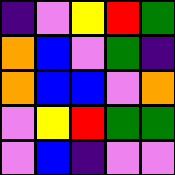[["indigo", "violet", "yellow", "red", "green"], ["orange", "blue", "violet", "green", "indigo"], ["orange", "blue", "blue", "violet", "orange"], ["violet", "yellow", "red", "green", "green"], ["violet", "blue", "indigo", "violet", "violet"]]